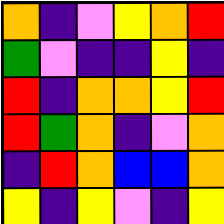[["orange", "indigo", "violet", "yellow", "orange", "red"], ["green", "violet", "indigo", "indigo", "yellow", "indigo"], ["red", "indigo", "orange", "orange", "yellow", "red"], ["red", "green", "orange", "indigo", "violet", "orange"], ["indigo", "red", "orange", "blue", "blue", "orange"], ["yellow", "indigo", "yellow", "violet", "indigo", "yellow"]]